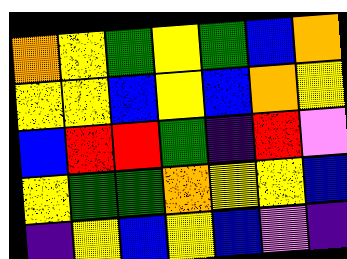[["orange", "yellow", "green", "yellow", "green", "blue", "orange"], ["yellow", "yellow", "blue", "yellow", "blue", "orange", "yellow"], ["blue", "red", "red", "green", "indigo", "red", "violet"], ["yellow", "green", "green", "orange", "yellow", "yellow", "blue"], ["indigo", "yellow", "blue", "yellow", "blue", "violet", "indigo"]]